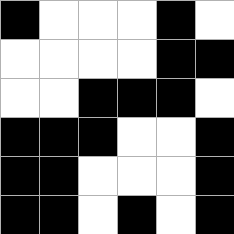[["black", "white", "white", "white", "black", "white"], ["white", "white", "white", "white", "black", "black"], ["white", "white", "black", "black", "black", "white"], ["black", "black", "black", "white", "white", "black"], ["black", "black", "white", "white", "white", "black"], ["black", "black", "white", "black", "white", "black"]]